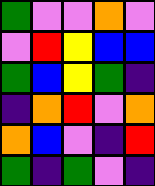[["green", "violet", "violet", "orange", "violet"], ["violet", "red", "yellow", "blue", "blue"], ["green", "blue", "yellow", "green", "indigo"], ["indigo", "orange", "red", "violet", "orange"], ["orange", "blue", "violet", "indigo", "red"], ["green", "indigo", "green", "violet", "indigo"]]